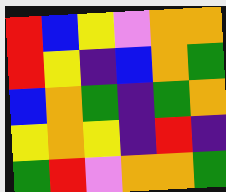[["red", "blue", "yellow", "violet", "orange", "orange"], ["red", "yellow", "indigo", "blue", "orange", "green"], ["blue", "orange", "green", "indigo", "green", "orange"], ["yellow", "orange", "yellow", "indigo", "red", "indigo"], ["green", "red", "violet", "orange", "orange", "green"]]